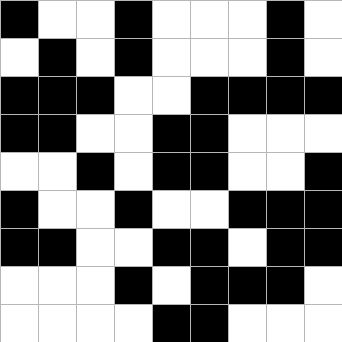[["black", "white", "white", "black", "white", "white", "white", "black", "white"], ["white", "black", "white", "black", "white", "white", "white", "black", "white"], ["black", "black", "black", "white", "white", "black", "black", "black", "black"], ["black", "black", "white", "white", "black", "black", "white", "white", "white"], ["white", "white", "black", "white", "black", "black", "white", "white", "black"], ["black", "white", "white", "black", "white", "white", "black", "black", "black"], ["black", "black", "white", "white", "black", "black", "white", "black", "black"], ["white", "white", "white", "black", "white", "black", "black", "black", "white"], ["white", "white", "white", "white", "black", "black", "white", "white", "white"]]